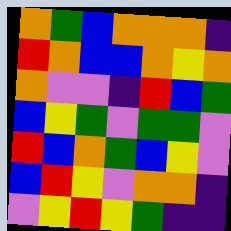[["orange", "green", "blue", "orange", "orange", "orange", "indigo"], ["red", "orange", "blue", "blue", "orange", "yellow", "orange"], ["orange", "violet", "violet", "indigo", "red", "blue", "green"], ["blue", "yellow", "green", "violet", "green", "green", "violet"], ["red", "blue", "orange", "green", "blue", "yellow", "violet"], ["blue", "red", "yellow", "violet", "orange", "orange", "indigo"], ["violet", "yellow", "red", "yellow", "green", "indigo", "indigo"]]